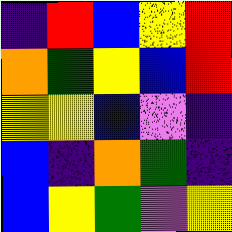[["indigo", "red", "blue", "yellow", "red"], ["orange", "green", "yellow", "blue", "red"], ["yellow", "yellow", "blue", "violet", "indigo"], ["blue", "indigo", "orange", "green", "indigo"], ["blue", "yellow", "green", "violet", "yellow"]]